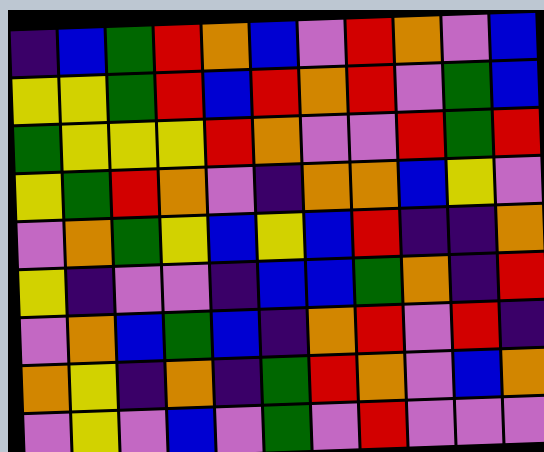[["indigo", "blue", "green", "red", "orange", "blue", "violet", "red", "orange", "violet", "blue"], ["yellow", "yellow", "green", "red", "blue", "red", "orange", "red", "violet", "green", "blue"], ["green", "yellow", "yellow", "yellow", "red", "orange", "violet", "violet", "red", "green", "red"], ["yellow", "green", "red", "orange", "violet", "indigo", "orange", "orange", "blue", "yellow", "violet"], ["violet", "orange", "green", "yellow", "blue", "yellow", "blue", "red", "indigo", "indigo", "orange"], ["yellow", "indigo", "violet", "violet", "indigo", "blue", "blue", "green", "orange", "indigo", "red"], ["violet", "orange", "blue", "green", "blue", "indigo", "orange", "red", "violet", "red", "indigo"], ["orange", "yellow", "indigo", "orange", "indigo", "green", "red", "orange", "violet", "blue", "orange"], ["violet", "yellow", "violet", "blue", "violet", "green", "violet", "red", "violet", "violet", "violet"]]